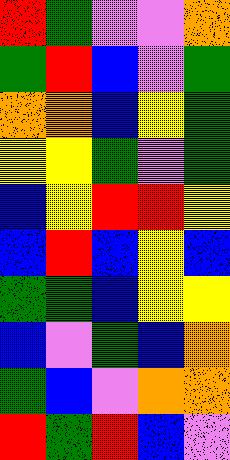[["red", "green", "violet", "violet", "orange"], ["green", "red", "blue", "violet", "green"], ["orange", "orange", "blue", "yellow", "green"], ["yellow", "yellow", "green", "violet", "green"], ["blue", "yellow", "red", "red", "yellow"], ["blue", "red", "blue", "yellow", "blue"], ["green", "green", "blue", "yellow", "yellow"], ["blue", "violet", "green", "blue", "orange"], ["green", "blue", "violet", "orange", "orange"], ["red", "green", "red", "blue", "violet"]]